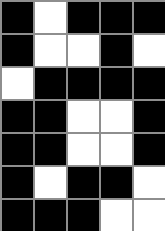[["black", "white", "black", "black", "black"], ["black", "white", "white", "black", "white"], ["white", "black", "black", "black", "black"], ["black", "black", "white", "white", "black"], ["black", "black", "white", "white", "black"], ["black", "white", "black", "black", "white"], ["black", "black", "black", "white", "white"]]